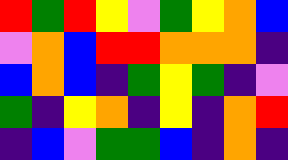[["red", "green", "red", "yellow", "violet", "green", "yellow", "orange", "blue"], ["violet", "orange", "blue", "red", "red", "orange", "orange", "orange", "indigo"], ["blue", "orange", "blue", "indigo", "green", "yellow", "green", "indigo", "violet"], ["green", "indigo", "yellow", "orange", "indigo", "yellow", "indigo", "orange", "red"], ["indigo", "blue", "violet", "green", "green", "blue", "indigo", "orange", "indigo"]]